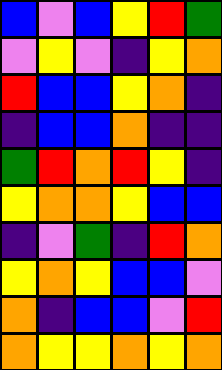[["blue", "violet", "blue", "yellow", "red", "green"], ["violet", "yellow", "violet", "indigo", "yellow", "orange"], ["red", "blue", "blue", "yellow", "orange", "indigo"], ["indigo", "blue", "blue", "orange", "indigo", "indigo"], ["green", "red", "orange", "red", "yellow", "indigo"], ["yellow", "orange", "orange", "yellow", "blue", "blue"], ["indigo", "violet", "green", "indigo", "red", "orange"], ["yellow", "orange", "yellow", "blue", "blue", "violet"], ["orange", "indigo", "blue", "blue", "violet", "red"], ["orange", "yellow", "yellow", "orange", "yellow", "orange"]]